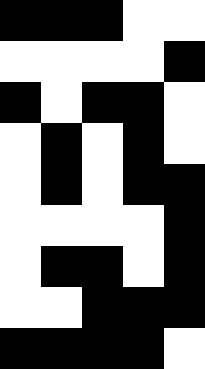[["black", "black", "black", "white", "white"], ["white", "white", "white", "white", "black"], ["black", "white", "black", "black", "white"], ["white", "black", "white", "black", "white"], ["white", "black", "white", "black", "black"], ["white", "white", "white", "white", "black"], ["white", "black", "black", "white", "black"], ["white", "white", "black", "black", "black"], ["black", "black", "black", "black", "white"]]